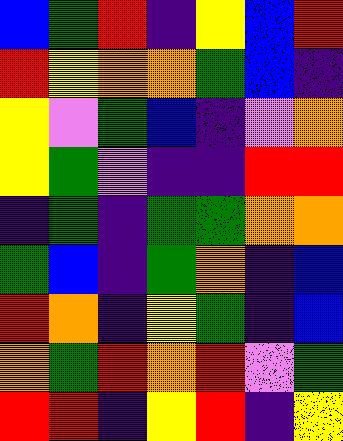[["blue", "green", "red", "indigo", "yellow", "blue", "red"], ["red", "yellow", "orange", "orange", "green", "blue", "indigo"], ["yellow", "violet", "green", "blue", "indigo", "violet", "orange"], ["yellow", "green", "violet", "indigo", "indigo", "red", "red"], ["indigo", "green", "indigo", "green", "green", "orange", "orange"], ["green", "blue", "indigo", "green", "orange", "indigo", "blue"], ["red", "orange", "indigo", "yellow", "green", "indigo", "blue"], ["orange", "green", "red", "orange", "red", "violet", "green"], ["red", "red", "indigo", "yellow", "red", "indigo", "yellow"]]